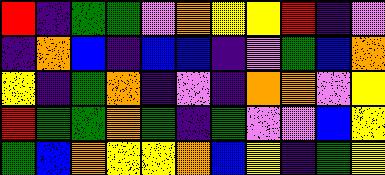[["red", "indigo", "green", "green", "violet", "orange", "yellow", "yellow", "red", "indigo", "violet"], ["indigo", "orange", "blue", "indigo", "blue", "blue", "indigo", "violet", "green", "blue", "orange"], ["yellow", "indigo", "green", "orange", "indigo", "violet", "indigo", "orange", "orange", "violet", "yellow"], ["red", "green", "green", "orange", "green", "indigo", "green", "violet", "violet", "blue", "yellow"], ["green", "blue", "orange", "yellow", "yellow", "orange", "blue", "yellow", "indigo", "green", "yellow"]]